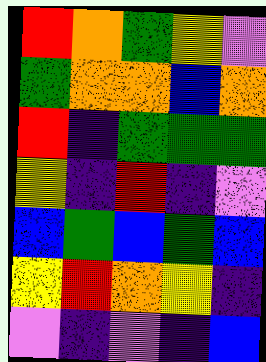[["red", "orange", "green", "yellow", "violet"], ["green", "orange", "orange", "blue", "orange"], ["red", "indigo", "green", "green", "green"], ["yellow", "indigo", "red", "indigo", "violet"], ["blue", "green", "blue", "green", "blue"], ["yellow", "red", "orange", "yellow", "indigo"], ["violet", "indigo", "violet", "indigo", "blue"]]